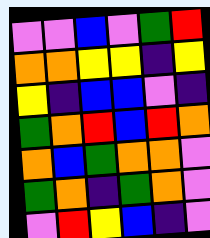[["violet", "violet", "blue", "violet", "green", "red"], ["orange", "orange", "yellow", "yellow", "indigo", "yellow"], ["yellow", "indigo", "blue", "blue", "violet", "indigo"], ["green", "orange", "red", "blue", "red", "orange"], ["orange", "blue", "green", "orange", "orange", "violet"], ["green", "orange", "indigo", "green", "orange", "violet"], ["violet", "red", "yellow", "blue", "indigo", "violet"]]